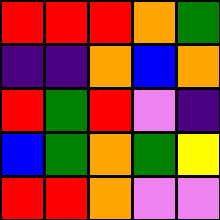[["red", "red", "red", "orange", "green"], ["indigo", "indigo", "orange", "blue", "orange"], ["red", "green", "red", "violet", "indigo"], ["blue", "green", "orange", "green", "yellow"], ["red", "red", "orange", "violet", "violet"]]